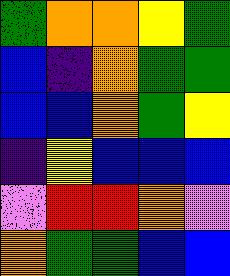[["green", "orange", "orange", "yellow", "green"], ["blue", "indigo", "orange", "green", "green"], ["blue", "blue", "orange", "green", "yellow"], ["indigo", "yellow", "blue", "blue", "blue"], ["violet", "red", "red", "orange", "violet"], ["orange", "green", "green", "blue", "blue"]]